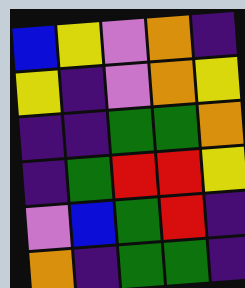[["blue", "yellow", "violet", "orange", "indigo"], ["yellow", "indigo", "violet", "orange", "yellow"], ["indigo", "indigo", "green", "green", "orange"], ["indigo", "green", "red", "red", "yellow"], ["violet", "blue", "green", "red", "indigo"], ["orange", "indigo", "green", "green", "indigo"]]